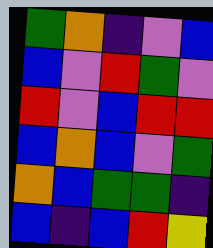[["green", "orange", "indigo", "violet", "blue"], ["blue", "violet", "red", "green", "violet"], ["red", "violet", "blue", "red", "red"], ["blue", "orange", "blue", "violet", "green"], ["orange", "blue", "green", "green", "indigo"], ["blue", "indigo", "blue", "red", "yellow"]]